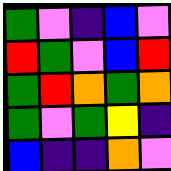[["green", "violet", "indigo", "blue", "violet"], ["red", "green", "violet", "blue", "red"], ["green", "red", "orange", "green", "orange"], ["green", "violet", "green", "yellow", "indigo"], ["blue", "indigo", "indigo", "orange", "violet"]]